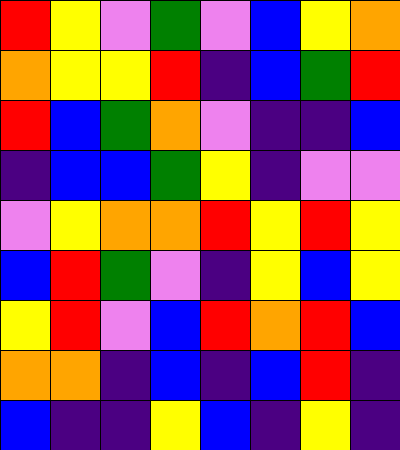[["red", "yellow", "violet", "green", "violet", "blue", "yellow", "orange"], ["orange", "yellow", "yellow", "red", "indigo", "blue", "green", "red"], ["red", "blue", "green", "orange", "violet", "indigo", "indigo", "blue"], ["indigo", "blue", "blue", "green", "yellow", "indigo", "violet", "violet"], ["violet", "yellow", "orange", "orange", "red", "yellow", "red", "yellow"], ["blue", "red", "green", "violet", "indigo", "yellow", "blue", "yellow"], ["yellow", "red", "violet", "blue", "red", "orange", "red", "blue"], ["orange", "orange", "indigo", "blue", "indigo", "blue", "red", "indigo"], ["blue", "indigo", "indigo", "yellow", "blue", "indigo", "yellow", "indigo"]]